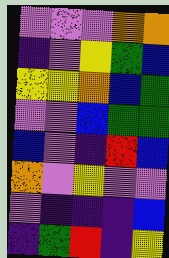[["violet", "violet", "violet", "orange", "orange"], ["indigo", "violet", "yellow", "green", "blue"], ["yellow", "yellow", "orange", "blue", "green"], ["violet", "violet", "blue", "green", "green"], ["blue", "violet", "indigo", "red", "blue"], ["orange", "violet", "yellow", "violet", "violet"], ["violet", "indigo", "indigo", "indigo", "blue"], ["indigo", "green", "red", "indigo", "yellow"]]